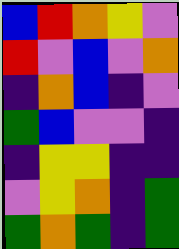[["blue", "red", "orange", "yellow", "violet"], ["red", "violet", "blue", "violet", "orange"], ["indigo", "orange", "blue", "indigo", "violet"], ["green", "blue", "violet", "violet", "indigo"], ["indigo", "yellow", "yellow", "indigo", "indigo"], ["violet", "yellow", "orange", "indigo", "green"], ["green", "orange", "green", "indigo", "green"]]